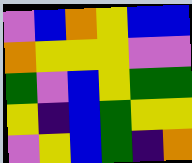[["violet", "blue", "orange", "yellow", "blue", "blue"], ["orange", "yellow", "yellow", "yellow", "violet", "violet"], ["green", "violet", "blue", "yellow", "green", "green"], ["yellow", "indigo", "blue", "green", "yellow", "yellow"], ["violet", "yellow", "blue", "green", "indigo", "orange"]]